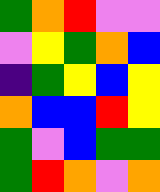[["green", "orange", "red", "violet", "violet"], ["violet", "yellow", "green", "orange", "blue"], ["indigo", "green", "yellow", "blue", "yellow"], ["orange", "blue", "blue", "red", "yellow"], ["green", "violet", "blue", "green", "green"], ["green", "red", "orange", "violet", "orange"]]